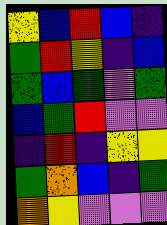[["yellow", "blue", "red", "blue", "indigo"], ["green", "red", "yellow", "indigo", "blue"], ["green", "blue", "green", "violet", "green"], ["blue", "green", "red", "violet", "violet"], ["indigo", "red", "indigo", "yellow", "yellow"], ["green", "orange", "blue", "indigo", "green"], ["orange", "yellow", "violet", "violet", "violet"]]